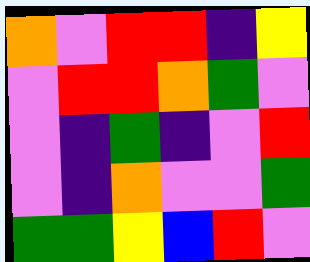[["orange", "violet", "red", "red", "indigo", "yellow"], ["violet", "red", "red", "orange", "green", "violet"], ["violet", "indigo", "green", "indigo", "violet", "red"], ["violet", "indigo", "orange", "violet", "violet", "green"], ["green", "green", "yellow", "blue", "red", "violet"]]